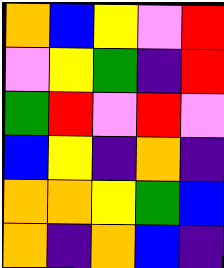[["orange", "blue", "yellow", "violet", "red"], ["violet", "yellow", "green", "indigo", "red"], ["green", "red", "violet", "red", "violet"], ["blue", "yellow", "indigo", "orange", "indigo"], ["orange", "orange", "yellow", "green", "blue"], ["orange", "indigo", "orange", "blue", "indigo"]]